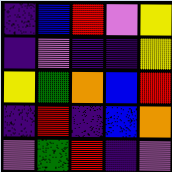[["indigo", "blue", "red", "violet", "yellow"], ["indigo", "violet", "indigo", "indigo", "yellow"], ["yellow", "green", "orange", "blue", "red"], ["indigo", "red", "indigo", "blue", "orange"], ["violet", "green", "red", "indigo", "violet"]]